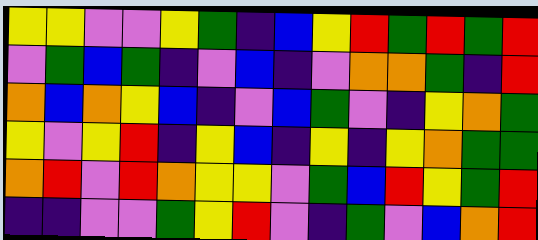[["yellow", "yellow", "violet", "violet", "yellow", "green", "indigo", "blue", "yellow", "red", "green", "red", "green", "red"], ["violet", "green", "blue", "green", "indigo", "violet", "blue", "indigo", "violet", "orange", "orange", "green", "indigo", "red"], ["orange", "blue", "orange", "yellow", "blue", "indigo", "violet", "blue", "green", "violet", "indigo", "yellow", "orange", "green"], ["yellow", "violet", "yellow", "red", "indigo", "yellow", "blue", "indigo", "yellow", "indigo", "yellow", "orange", "green", "green"], ["orange", "red", "violet", "red", "orange", "yellow", "yellow", "violet", "green", "blue", "red", "yellow", "green", "red"], ["indigo", "indigo", "violet", "violet", "green", "yellow", "red", "violet", "indigo", "green", "violet", "blue", "orange", "red"]]